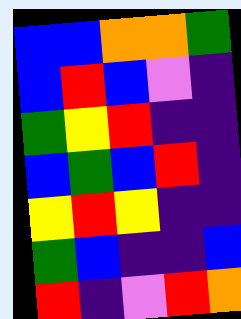[["blue", "blue", "orange", "orange", "green"], ["blue", "red", "blue", "violet", "indigo"], ["green", "yellow", "red", "indigo", "indigo"], ["blue", "green", "blue", "red", "indigo"], ["yellow", "red", "yellow", "indigo", "indigo"], ["green", "blue", "indigo", "indigo", "blue"], ["red", "indigo", "violet", "red", "orange"]]